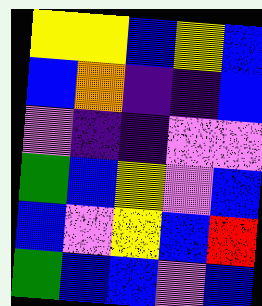[["yellow", "yellow", "blue", "yellow", "blue"], ["blue", "orange", "indigo", "indigo", "blue"], ["violet", "indigo", "indigo", "violet", "violet"], ["green", "blue", "yellow", "violet", "blue"], ["blue", "violet", "yellow", "blue", "red"], ["green", "blue", "blue", "violet", "blue"]]